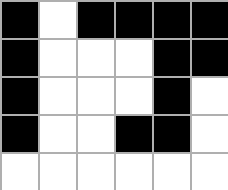[["black", "white", "black", "black", "black", "black"], ["black", "white", "white", "white", "black", "black"], ["black", "white", "white", "white", "black", "white"], ["black", "white", "white", "black", "black", "white"], ["white", "white", "white", "white", "white", "white"]]